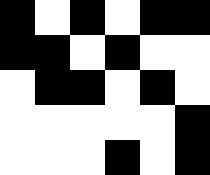[["black", "white", "black", "white", "black", "black"], ["black", "black", "white", "black", "white", "white"], ["white", "black", "black", "white", "black", "white"], ["white", "white", "white", "white", "white", "black"], ["white", "white", "white", "black", "white", "black"]]